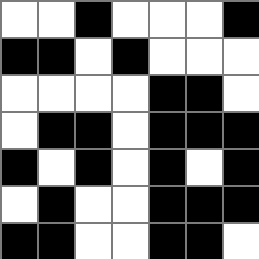[["white", "white", "black", "white", "white", "white", "black"], ["black", "black", "white", "black", "white", "white", "white"], ["white", "white", "white", "white", "black", "black", "white"], ["white", "black", "black", "white", "black", "black", "black"], ["black", "white", "black", "white", "black", "white", "black"], ["white", "black", "white", "white", "black", "black", "black"], ["black", "black", "white", "white", "black", "black", "white"]]